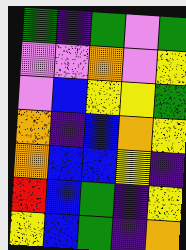[["green", "indigo", "green", "violet", "green"], ["violet", "violet", "orange", "violet", "yellow"], ["violet", "blue", "yellow", "yellow", "green"], ["orange", "indigo", "blue", "orange", "yellow"], ["orange", "blue", "blue", "yellow", "indigo"], ["red", "blue", "green", "indigo", "yellow"], ["yellow", "blue", "green", "indigo", "orange"]]